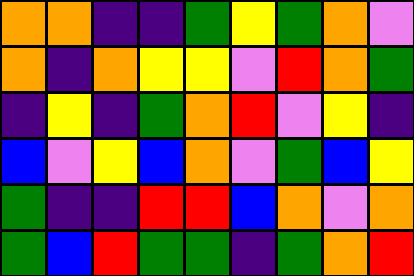[["orange", "orange", "indigo", "indigo", "green", "yellow", "green", "orange", "violet"], ["orange", "indigo", "orange", "yellow", "yellow", "violet", "red", "orange", "green"], ["indigo", "yellow", "indigo", "green", "orange", "red", "violet", "yellow", "indigo"], ["blue", "violet", "yellow", "blue", "orange", "violet", "green", "blue", "yellow"], ["green", "indigo", "indigo", "red", "red", "blue", "orange", "violet", "orange"], ["green", "blue", "red", "green", "green", "indigo", "green", "orange", "red"]]